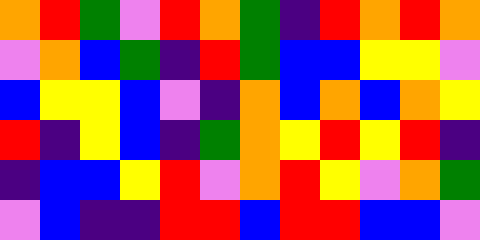[["orange", "red", "green", "violet", "red", "orange", "green", "indigo", "red", "orange", "red", "orange"], ["violet", "orange", "blue", "green", "indigo", "red", "green", "blue", "blue", "yellow", "yellow", "violet"], ["blue", "yellow", "yellow", "blue", "violet", "indigo", "orange", "blue", "orange", "blue", "orange", "yellow"], ["red", "indigo", "yellow", "blue", "indigo", "green", "orange", "yellow", "red", "yellow", "red", "indigo"], ["indigo", "blue", "blue", "yellow", "red", "violet", "orange", "red", "yellow", "violet", "orange", "green"], ["violet", "blue", "indigo", "indigo", "red", "red", "blue", "red", "red", "blue", "blue", "violet"]]